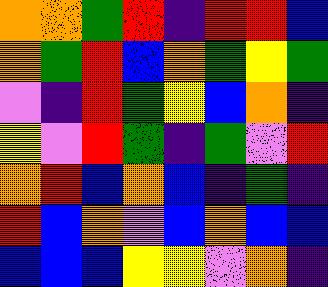[["orange", "orange", "green", "red", "indigo", "red", "red", "blue"], ["orange", "green", "red", "blue", "orange", "green", "yellow", "green"], ["violet", "indigo", "red", "green", "yellow", "blue", "orange", "indigo"], ["yellow", "violet", "red", "green", "indigo", "green", "violet", "red"], ["orange", "red", "blue", "orange", "blue", "indigo", "green", "indigo"], ["red", "blue", "orange", "violet", "blue", "orange", "blue", "blue"], ["blue", "blue", "blue", "yellow", "yellow", "violet", "orange", "indigo"]]